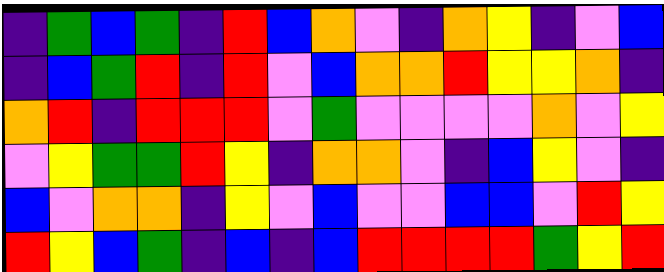[["indigo", "green", "blue", "green", "indigo", "red", "blue", "orange", "violet", "indigo", "orange", "yellow", "indigo", "violet", "blue"], ["indigo", "blue", "green", "red", "indigo", "red", "violet", "blue", "orange", "orange", "red", "yellow", "yellow", "orange", "indigo"], ["orange", "red", "indigo", "red", "red", "red", "violet", "green", "violet", "violet", "violet", "violet", "orange", "violet", "yellow"], ["violet", "yellow", "green", "green", "red", "yellow", "indigo", "orange", "orange", "violet", "indigo", "blue", "yellow", "violet", "indigo"], ["blue", "violet", "orange", "orange", "indigo", "yellow", "violet", "blue", "violet", "violet", "blue", "blue", "violet", "red", "yellow"], ["red", "yellow", "blue", "green", "indigo", "blue", "indigo", "blue", "red", "red", "red", "red", "green", "yellow", "red"]]